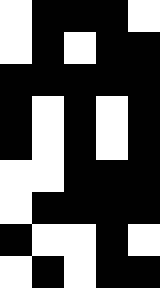[["white", "black", "black", "black", "white"], ["white", "black", "white", "black", "black"], ["black", "black", "black", "black", "black"], ["black", "white", "black", "white", "black"], ["black", "white", "black", "white", "black"], ["white", "white", "black", "black", "black"], ["white", "black", "black", "black", "black"], ["black", "white", "white", "black", "white"], ["white", "black", "white", "black", "black"]]